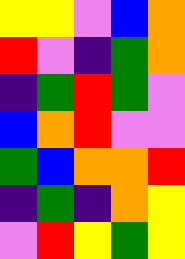[["yellow", "yellow", "violet", "blue", "orange"], ["red", "violet", "indigo", "green", "orange"], ["indigo", "green", "red", "green", "violet"], ["blue", "orange", "red", "violet", "violet"], ["green", "blue", "orange", "orange", "red"], ["indigo", "green", "indigo", "orange", "yellow"], ["violet", "red", "yellow", "green", "yellow"]]